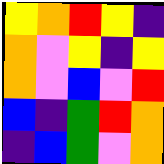[["yellow", "orange", "red", "yellow", "indigo"], ["orange", "violet", "yellow", "indigo", "yellow"], ["orange", "violet", "blue", "violet", "red"], ["blue", "indigo", "green", "red", "orange"], ["indigo", "blue", "green", "violet", "orange"]]